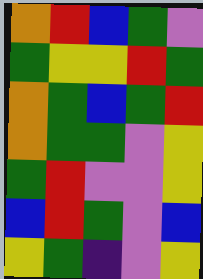[["orange", "red", "blue", "green", "violet"], ["green", "yellow", "yellow", "red", "green"], ["orange", "green", "blue", "green", "red"], ["orange", "green", "green", "violet", "yellow"], ["green", "red", "violet", "violet", "yellow"], ["blue", "red", "green", "violet", "blue"], ["yellow", "green", "indigo", "violet", "yellow"]]